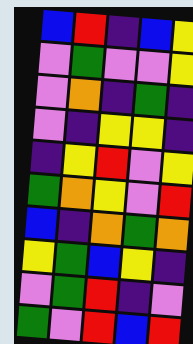[["blue", "red", "indigo", "blue", "yellow"], ["violet", "green", "violet", "violet", "yellow"], ["violet", "orange", "indigo", "green", "indigo"], ["violet", "indigo", "yellow", "yellow", "indigo"], ["indigo", "yellow", "red", "violet", "yellow"], ["green", "orange", "yellow", "violet", "red"], ["blue", "indigo", "orange", "green", "orange"], ["yellow", "green", "blue", "yellow", "indigo"], ["violet", "green", "red", "indigo", "violet"], ["green", "violet", "red", "blue", "red"]]